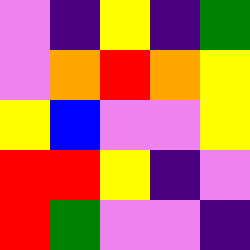[["violet", "indigo", "yellow", "indigo", "green"], ["violet", "orange", "red", "orange", "yellow"], ["yellow", "blue", "violet", "violet", "yellow"], ["red", "red", "yellow", "indigo", "violet"], ["red", "green", "violet", "violet", "indigo"]]